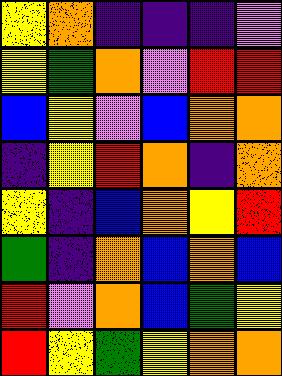[["yellow", "orange", "indigo", "indigo", "indigo", "violet"], ["yellow", "green", "orange", "violet", "red", "red"], ["blue", "yellow", "violet", "blue", "orange", "orange"], ["indigo", "yellow", "red", "orange", "indigo", "orange"], ["yellow", "indigo", "blue", "orange", "yellow", "red"], ["green", "indigo", "orange", "blue", "orange", "blue"], ["red", "violet", "orange", "blue", "green", "yellow"], ["red", "yellow", "green", "yellow", "orange", "orange"]]